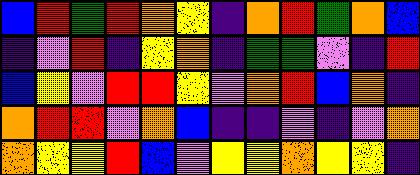[["blue", "red", "green", "red", "orange", "yellow", "indigo", "orange", "red", "green", "orange", "blue"], ["indigo", "violet", "red", "indigo", "yellow", "orange", "indigo", "green", "green", "violet", "indigo", "red"], ["blue", "yellow", "violet", "red", "red", "yellow", "violet", "orange", "red", "blue", "orange", "indigo"], ["orange", "red", "red", "violet", "orange", "blue", "indigo", "indigo", "violet", "indigo", "violet", "orange"], ["orange", "yellow", "yellow", "red", "blue", "violet", "yellow", "yellow", "orange", "yellow", "yellow", "indigo"]]